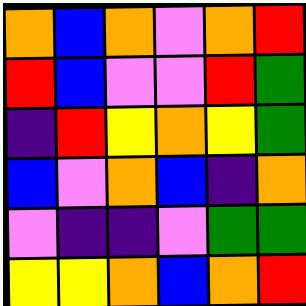[["orange", "blue", "orange", "violet", "orange", "red"], ["red", "blue", "violet", "violet", "red", "green"], ["indigo", "red", "yellow", "orange", "yellow", "green"], ["blue", "violet", "orange", "blue", "indigo", "orange"], ["violet", "indigo", "indigo", "violet", "green", "green"], ["yellow", "yellow", "orange", "blue", "orange", "red"]]